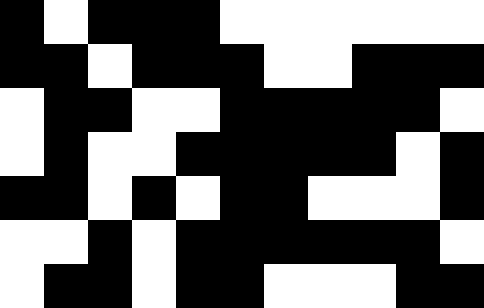[["black", "white", "black", "black", "black", "white", "white", "white", "white", "white", "white"], ["black", "black", "white", "black", "black", "black", "white", "white", "black", "black", "black"], ["white", "black", "black", "white", "white", "black", "black", "black", "black", "black", "white"], ["white", "black", "white", "white", "black", "black", "black", "black", "black", "white", "black"], ["black", "black", "white", "black", "white", "black", "black", "white", "white", "white", "black"], ["white", "white", "black", "white", "black", "black", "black", "black", "black", "black", "white"], ["white", "black", "black", "white", "black", "black", "white", "white", "white", "black", "black"]]